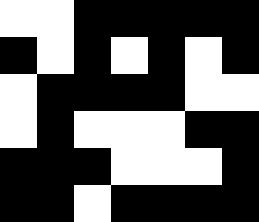[["white", "white", "black", "black", "black", "black", "black"], ["black", "white", "black", "white", "black", "white", "black"], ["white", "black", "black", "black", "black", "white", "white"], ["white", "black", "white", "white", "white", "black", "black"], ["black", "black", "black", "white", "white", "white", "black"], ["black", "black", "white", "black", "black", "black", "black"]]